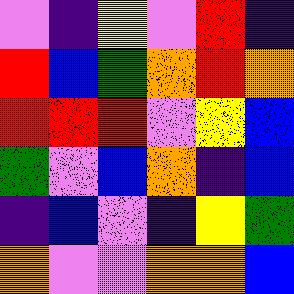[["violet", "indigo", "yellow", "violet", "red", "indigo"], ["red", "blue", "green", "orange", "red", "orange"], ["red", "red", "red", "violet", "yellow", "blue"], ["green", "violet", "blue", "orange", "indigo", "blue"], ["indigo", "blue", "violet", "indigo", "yellow", "green"], ["orange", "violet", "violet", "orange", "orange", "blue"]]